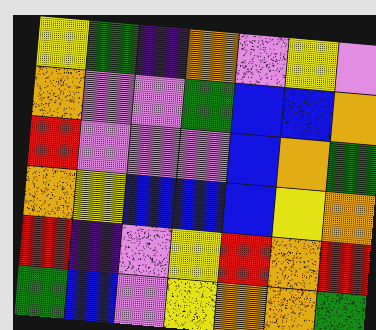[["yellow", "green", "indigo", "orange", "violet", "yellow", "violet"], ["orange", "violet", "violet", "green", "blue", "blue", "orange"], ["red", "violet", "violet", "violet", "blue", "orange", "green"], ["orange", "yellow", "blue", "blue", "blue", "yellow", "orange"], ["red", "indigo", "violet", "yellow", "red", "orange", "red"], ["green", "blue", "violet", "yellow", "orange", "orange", "green"]]